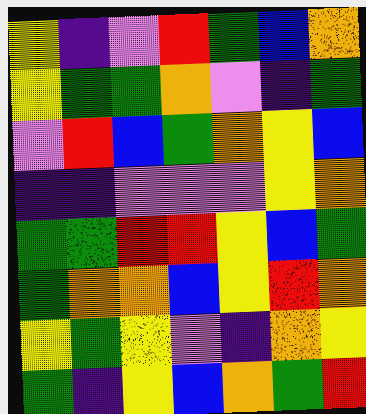[["yellow", "indigo", "violet", "red", "green", "blue", "orange"], ["yellow", "green", "green", "orange", "violet", "indigo", "green"], ["violet", "red", "blue", "green", "orange", "yellow", "blue"], ["indigo", "indigo", "violet", "violet", "violet", "yellow", "orange"], ["green", "green", "red", "red", "yellow", "blue", "green"], ["green", "orange", "orange", "blue", "yellow", "red", "orange"], ["yellow", "green", "yellow", "violet", "indigo", "orange", "yellow"], ["green", "indigo", "yellow", "blue", "orange", "green", "red"]]